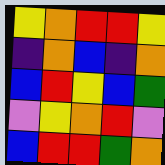[["yellow", "orange", "red", "red", "yellow"], ["indigo", "orange", "blue", "indigo", "orange"], ["blue", "red", "yellow", "blue", "green"], ["violet", "yellow", "orange", "red", "violet"], ["blue", "red", "red", "green", "orange"]]